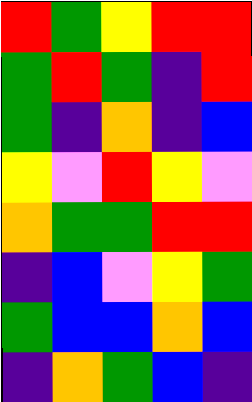[["red", "green", "yellow", "red", "red"], ["green", "red", "green", "indigo", "red"], ["green", "indigo", "orange", "indigo", "blue"], ["yellow", "violet", "red", "yellow", "violet"], ["orange", "green", "green", "red", "red"], ["indigo", "blue", "violet", "yellow", "green"], ["green", "blue", "blue", "orange", "blue"], ["indigo", "orange", "green", "blue", "indigo"]]